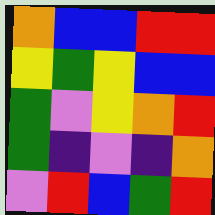[["orange", "blue", "blue", "red", "red"], ["yellow", "green", "yellow", "blue", "blue"], ["green", "violet", "yellow", "orange", "red"], ["green", "indigo", "violet", "indigo", "orange"], ["violet", "red", "blue", "green", "red"]]